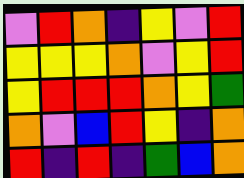[["violet", "red", "orange", "indigo", "yellow", "violet", "red"], ["yellow", "yellow", "yellow", "orange", "violet", "yellow", "red"], ["yellow", "red", "red", "red", "orange", "yellow", "green"], ["orange", "violet", "blue", "red", "yellow", "indigo", "orange"], ["red", "indigo", "red", "indigo", "green", "blue", "orange"]]